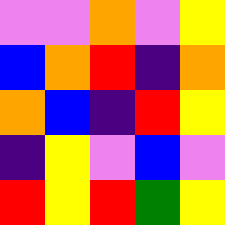[["violet", "violet", "orange", "violet", "yellow"], ["blue", "orange", "red", "indigo", "orange"], ["orange", "blue", "indigo", "red", "yellow"], ["indigo", "yellow", "violet", "blue", "violet"], ["red", "yellow", "red", "green", "yellow"]]